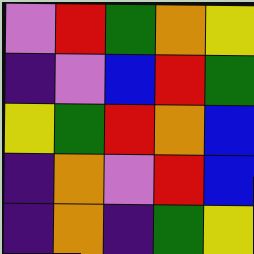[["violet", "red", "green", "orange", "yellow"], ["indigo", "violet", "blue", "red", "green"], ["yellow", "green", "red", "orange", "blue"], ["indigo", "orange", "violet", "red", "blue"], ["indigo", "orange", "indigo", "green", "yellow"]]